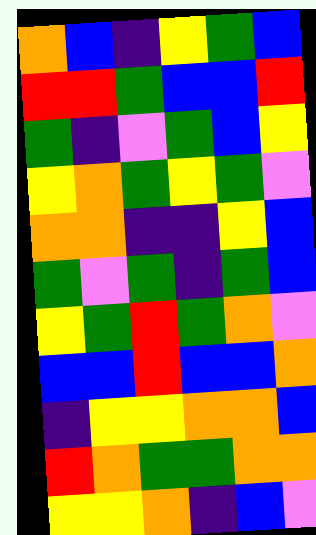[["orange", "blue", "indigo", "yellow", "green", "blue"], ["red", "red", "green", "blue", "blue", "red"], ["green", "indigo", "violet", "green", "blue", "yellow"], ["yellow", "orange", "green", "yellow", "green", "violet"], ["orange", "orange", "indigo", "indigo", "yellow", "blue"], ["green", "violet", "green", "indigo", "green", "blue"], ["yellow", "green", "red", "green", "orange", "violet"], ["blue", "blue", "red", "blue", "blue", "orange"], ["indigo", "yellow", "yellow", "orange", "orange", "blue"], ["red", "orange", "green", "green", "orange", "orange"], ["yellow", "yellow", "orange", "indigo", "blue", "violet"]]